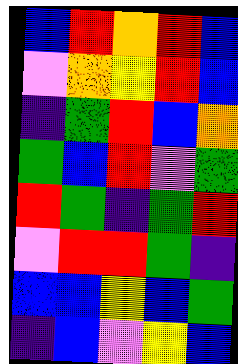[["blue", "red", "orange", "red", "blue"], ["violet", "orange", "yellow", "red", "blue"], ["indigo", "green", "red", "blue", "orange"], ["green", "blue", "red", "violet", "green"], ["red", "green", "indigo", "green", "red"], ["violet", "red", "red", "green", "indigo"], ["blue", "blue", "yellow", "blue", "green"], ["indigo", "blue", "violet", "yellow", "blue"]]